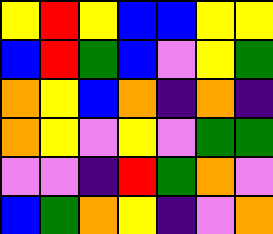[["yellow", "red", "yellow", "blue", "blue", "yellow", "yellow"], ["blue", "red", "green", "blue", "violet", "yellow", "green"], ["orange", "yellow", "blue", "orange", "indigo", "orange", "indigo"], ["orange", "yellow", "violet", "yellow", "violet", "green", "green"], ["violet", "violet", "indigo", "red", "green", "orange", "violet"], ["blue", "green", "orange", "yellow", "indigo", "violet", "orange"]]